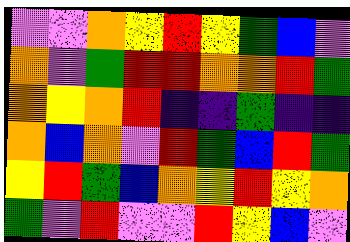[["violet", "violet", "orange", "yellow", "red", "yellow", "green", "blue", "violet"], ["orange", "violet", "green", "red", "red", "orange", "orange", "red", "green"], ["orange", "yellow", "orange", "red", "indigo", "indigo", "green", "indigo", "indigo"], ["orange", "blue", "orange", "violet", "red", "green", "blue", "red", "green"], ["yellow", "red", "green", "blue", "orange", "yellow", "red", "yellow", "orange"], ["green", "violet", "red", "violet", "violet", "red", "yellow", "blue", "violet"]]